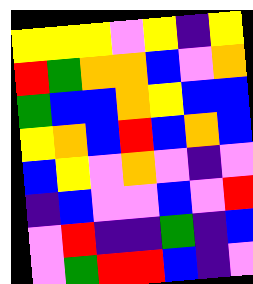[["yellow", "yellow", "yellow", "violet", "yellow", "indigo", "yellow"], ["red", "green", "orange", "orange", "blue", "violet", "orange"], ["green", "blue", "blue", "orange", "yellow", "blue", "blue"], ["yellow", "orange", "blue", "red", "blue", "orange", "blue"], ["blue", "yellow", "violet", "orange", "violet", "indigo", "violet"], ["indigo", "blue", "violet", "violet", "blue", "violet", "red"], ["violet", "red", "indigo", "indigo", "green", "indigo", "blue"], ["violet", "green", "red", "red", "blue", "indigo", "violet"]]